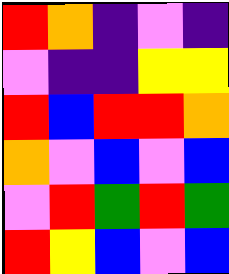[["red", "orange", "indigo", "violet", "indigo"], ["violet", "indigo", "indigo", "yellow", "yellow"], ["red", "blue", "red", "red", "orange"], ["orange", "violet", "blue", "violet", "blue"], ["violet", "red", "green", "red", "green"], ["red", "yellow", "blue", "violet", "blue"]]